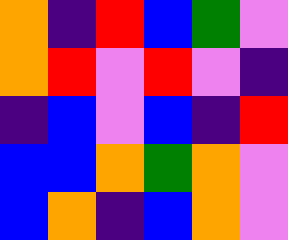[["orange", "indigo", "red", "blue", "green", "violet"], ["orange", "red", "violet", "red", "violet", "indigo"], ["indigo", "blue", "violet", "blue", "indigo", "red"], ["blue", "blue", "orange", "green", "orange", "violet"], ["blue", "orange", "indigo", "blue", "orange", "violet"]]